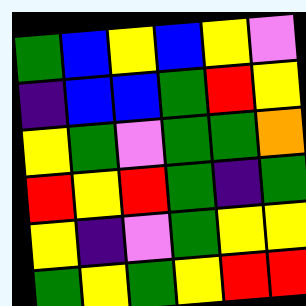[["green", "blue", "yellow", "blue", "yellow", "violet"], ["indigo", "blue", "blue", "green", "red", "yellow"], ["yellow", "green", "violet", "green", "green", "orange"], ["red", "yellow", "red", "green", "indigo", "green"], ["yellow", "indigo", "violet", "green", "yellow", "yellow"], ["green", "yellow", "green", "yellow", "red", "red"]]